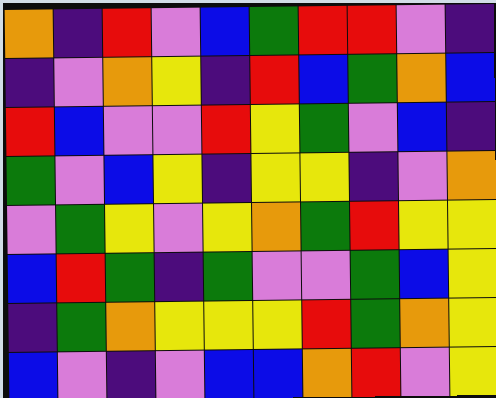[["orange", "indigo", "red", "violet", "blue", "green", "red", "red", "violet", "indigo"], ["indigo", "violet", "orange", "yellow", "indigo", "red", "blue", "green", "orange", "blue"], ["red", "blue", "violet", "violet", "red", "yellow", "green", "violet", "blue", "indigo"], ["green", "violet", "blue", "yellow", "indigo", "yellow", "yellow", "indigo", "violet", "orange"], ["violet", "green", "yellow", "violet", "yellow", "orange", "green", "red", "yellow", "yellow"], ["blue", "red", "green", "indigo", "green", "violet", "violet", "green", "blue", "yellow"], ["indigo", "green", "orange", "yellow", "yellow", "yellow", "red", "green", "orange", "yellow"], ["blue", "violet", "indigo", "violet", "blue", "blue", "orange", "red", "violet", "yellow"]]